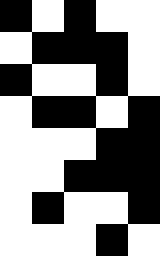[["black", "white", "black", "white", "white"], ["white", "black", "black", "black", "white"], ["black", "white", "white", "black", "white"], ["white", "black", "black", "white", "black"], ["white", "white", "white", "black", "black"], ["white", "white", "black", "black", "black"], ["white", "black", "white", "white", "black"], ["white", "white", "white", "black", "white"]]